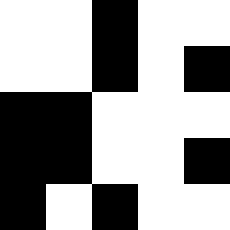[["white", "white", "black", "white", "white"], ["white", "white", "black", "white", "black"], ["black", "black", "white", "white", "white"], ["black", "black", "white", "white", "black"], ["black", "white", "black", "white", "white"]]